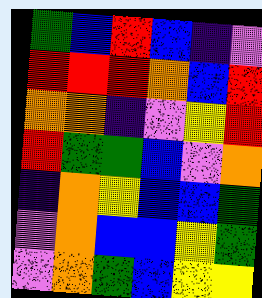[["green", "blue", "red", "blue", "indigo", "violet"], ["red", "red", "red", "orange", "blue", "red"], ["orange", "orange", "indigo", "violet", "yellow", "red"], ["red", "green", "green", "blue", "violet", "orange"], ["indigo", "orange", "yellow", "blue", "blue", "green"], ["violet", "orange", "blue", "blue", "yellow", "green"], ["violet", "orange", "green", "blue", "yellow", "yellow"]]